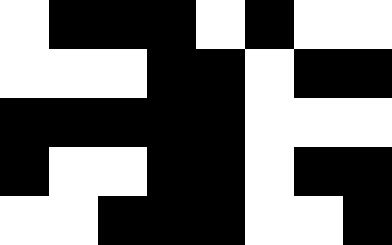[["white", "black", "black", "black", "white", "black", "white", "white"], ["white", "white", "white", "black", "black", "white", "black", "black"], ["black", "black", "black", "black", "black", "white", "white", "white"], ["black", "white", "white", "black", "black", "white", "black", "black"], ["white", "white", "black", "black", "black", "white", "white", "black"]]